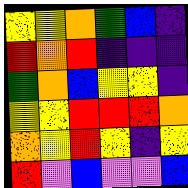[["yellow", "yellow", "orange", "green", "blue", "indigo"], ["red", "orange", "red", "indigo", "indigo", "indigo"], ["green", "orange", "blue", "yellow", "yellow", "indigo"], ["yellow", "yellow", "red", "red", "red", "orange"], ["orange", "yellow", "red", "yellow", "indigo", "yellow"], ["red", "violet", "blue", "violet", "violet", "blue"]]